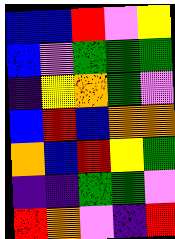[["blue", "blue", "red", "violet", "yellow"], ["blue", "violet", "green", "green", "green"], ["indigo", "yellow", "orange", "green", "violet"], ["blue", "red", "blue", "orange", "orange"], ["orange", "blue", "red", "yellow", "green"], ["indigo", "indigo", "green", "green", "violet"], ["red", "orange", "violet", "indigo", "red"]]